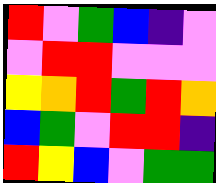[["red", "violet", "green", "blue", "indigo", "violet"], ["violet", "red", "red", "violet", "violet", "violet"], ["yellow", "orange", "red", "green", "red", "orange"], ["blue", "green", "violet", "red", "red", "indigo"], ["red", "yellow", "blue", "violet", "green", "green"]]